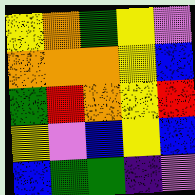[["yellow", "orange", "green", "yellow", "violet"], ["orange", "orange", "orange", "yellow", "blue"], ["green", "red", "orange", "yellow", "red"], ["yellow", "violet", "blue", "yellow", "blue"], ["blue", "green", "green", "indigo", "violet"]]